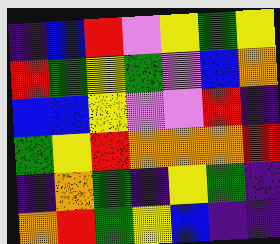[["indigo", "blue", "red", "violet", "yellow", "green", "yellow"], ["red", "green", "yellow", "green", "violet", "blue", "orange"], ["blue", "blue", "yellow", "violet", "violet", "red", "indigo"], ["green", "yellow", "red", "orange", "orange", "orange", "red"], ["indigo", "orange", "green", "indigo", "yellow", "green", "indigo"], ["orange", "red", "green", "yellow", "blue", "indigo", "indigo"]]